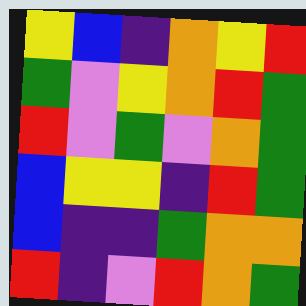[["yellow", "blue", "indigo", "orange", "yellow", "red"], ["green", "violet", "yellow", "orange", "red", "green"], ["red", "violet", "green", "violet", "orange", "green"], ["blue", "yellow", "yellow", "indigo", "red", "green"], ["blue", "indigo", "indigo", "green", "orange", "orange"], ["red", "indigo", "violet", "red", "orange", "green"]]